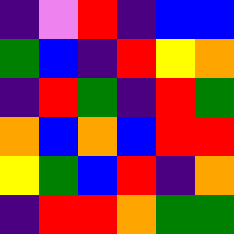[["indigo", "violet", "red", "indigo", "blue", "blue"], ["green", "blue", "indigo", "red", "yellow", "orange"], ["indigo", "red", "green", "indigo", "red", "green"], ["orange", "blue", "orange", "blue", "red", "red"], ["yellow", "green", "blue", "red", "indigo", "orange"], ["indigo", "red", "red", "orange", "green", "green"]]